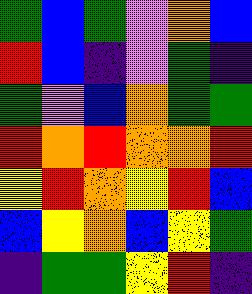[["green", "blue", "green", "violet", "orange", "blue"], ["red", "blue", "indigo", "violet", "green", "indigo"], ["green", "violet", "blue", "orange", "green", "green"], ["red", "orange", "red", "orange", "orange", "red"], ["yellow", "red", "orange", "yellow", "red", "blue"], ["blue", "yellow", "orange", "blue", "yellow", "green"], ["indigo", "green", "green", "yellow", "red", "indigo"]]